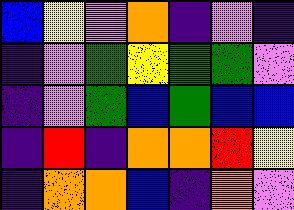[["blue", "yellow", "violet", "orange", "indigo", "violet", "indigo"], ["indigo", "violet", "green", "yellow", "green", "green", "violet"], ["indigo", "violet", "green", "blue", "green", "blue", "blue"], ["indigo", "red", "indigo", "orange", "orange", "red", "yellow"], ["indigo", "orange", "orange", "blue", "indigo", "orange", "violet"]]